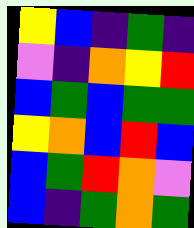[["yellow", "blue", "indigo", "green", "indigo"], ["violet", "indigo", "orange", "yellow", "red"], ["blue", "green", "blue", "green", "green"], ["yellow", "orange", "blue", "red", "blue"], ["blue", "green", "red", "orange", "violet"], ["blue", "indigo", "green", "orange", "green"]]